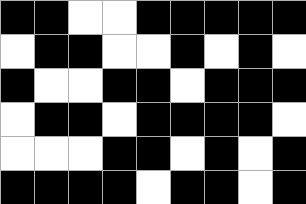[["black", "black", "white", "white", "black", "black", "black", "black", "black"], ["white", "black", "black", "white", "white", "black", "white", "black", "white"], ["black", "white", "white", "black", "black", "white", "black", "black", "black"], ["white", "black", "black", "white", "black", "black", "black", "black", "white"], ["white", "white", "white", "black", "black", "white", "black", "white", "black"], ["black", "black", "black", "black", "white", "black", "black", "white", "black"]]